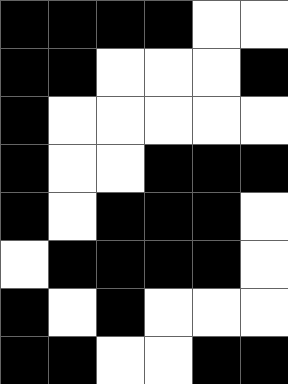[["black", "black", "black", "black", "white", "white"], ["black", "black", "white", "white", "white", "black"], ["black", "white", "white", "white", "white", "white"], ["black", "white", "white", "black", "black", "black"], ["black", "white", "black", "black", "black", "white"], ["white", "black", "black", "black", "black", "white"], ["black", "white", "black", "white", "white", "white"], ["black", "black", "white", "white", "black", "black"]]